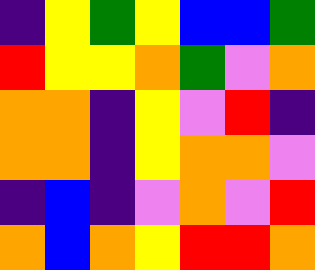[["indigo", "yellow", "green", "yellow", "blue", "blue", "green"], ["red", "yellow", "yellow", "orange", "green", "violet", "orange"], ["orange", "orange", "indigo", "yellow", "violet", "red", "indigo"], ["orange", "orange", "indigo", "yellow", "orange", "orange", "violet"], ["indigo", "blue", "indigo", "violet", "orange", "violet", "red"], ["orange", "blue", "orange", "yellow", "red", "red", "orange"]]